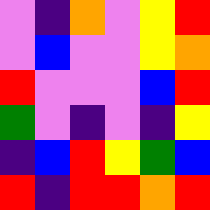[["violet", "indigo", "orange", "violet", "yellow", "red"], ["violet", "blue", "violet", "violet", "yellow", "orange"], ["red", "violet", "violet", "violet", "blue", "red"], ["green", "violet", "indigo", "violet", "indigo", "yellow"], ["indigo", "blue", "red", "yellow", "green", "blue"], ["red", "indigo", "red", "red", "orange", "red"]]